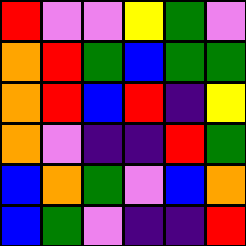[["red", "violet", "violet", "yellow", "green", "violet"], ["orange", "red", "green", "blue", "green", "green"], ["orange", "red", "blue", "red", "indigo", "yellow"], ["orange", "violet", "indigo", "indigo", "red", "green"], ["blue", "orange", "green", "violet", "blue", "orange"], ["blue", "green", "violet", "indigo", "indigo", "red"]]